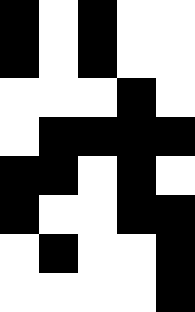[["black", "white", "black", "white", "white"], ["black", "white", "black", "white", "white"], ["white", "white", "white", "black", "white"], ["white", "black", "black", "black", "black"], ["black", "black", "white", "black", "white"], ["black", "white", "white", "black", "black"], ["white", "black", "white", "white", "black"], ["white", "white", "white", "white", "black"]]